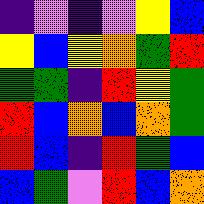[["indigo", "violet", "indigo", "violet", "yellow", "blue"], ["yellow", "blue", "yellow", "orange", "green", "red"], ["green", "green", "indigo", "red", "yellow", "green"], ["red", "blue", "orange", "blue", "orange", "green"], ["red", "blue", "indigo", "red", "green", "blue"], ["blue", "green", "violet", "red", "blue", "orange"]]